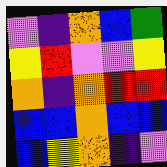[["violet", "indigo", "orange", "blue", "green"], ["yellow", "red", "violet", "violet", "yellow"], ["orange", "indigo", "orange", "red", "red"], ["blue", "blue", "orange", "blue", "blue"], ["blue", "yellow", "orange", "indigo", "violet"]]